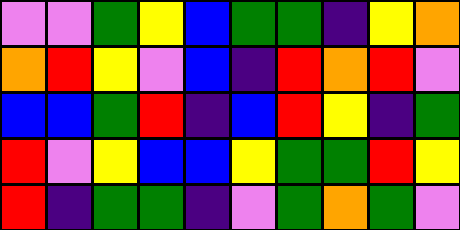[["violet", "violet", "green", "yellow", "blue", "green", "green", "indigo", "yellow", "orange"], ["orange", "red", "yellow", "violet", "blue", "indigo", "red", "orange", "red", "violet"], ["blue", "blue", "green", "red", "indigo", "blue", "red", "yellow", "indigo", "green"], ["red", "violet", "yellow", "blue", "blue", "yellow", "green", "green", "red", "yellow"], ["red", "indigo", "green", "green", "indigo", "violet", "green", "orange", "green", "violet"]]